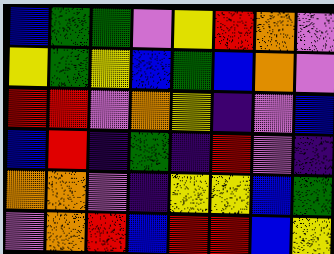[["blue", "green", "green", "violet", "yellow", "red", "orange", "violet"], ["yellow", "green", "yellow", "blue", "green", "blue", "orange", "violet"], ["red", "red", "violet", "orange", "yellow", "indigo", "violet", "blue"], ["blue", "red", "indigo", "green", "indigo", "red", "violet", "indigo"], ["orange", "orange", "violet", "indigo", "yellow", "yellow", "blue", "green"], ["violet", "orange", "red", "blue", "red", "red", "blue", "yellow"]]